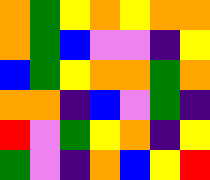[["orange", "green", "yellow", "orange", "yellow", "orange", "orange"], ["orange", "green", "blue", "violet", "violet", "indigo", "yellow"], ["blue", "green", "yellow", "orange", "orange", "green", "orange"], ["orange", "orange", "indigo", "blue", "violet", "green", "indigo"], ["red", "violet", "green", "yellow", "orange", "indigo", "yellow"], ["green", "violet", "indigo", "orange", "blue", "yellow", "red"]]